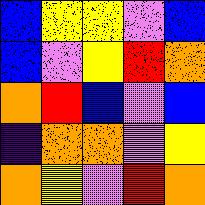[["blue", "yellow", "yellow", "violet", "blue"], ["blue", "violet", "yellow", "red", "orange"], ["orange", "red", "blue", "violet", "blue"], ["indigo", "orange", "orange", "violet", "yellow"], ["orange", "yellow", "violet", "red", "orange"]]